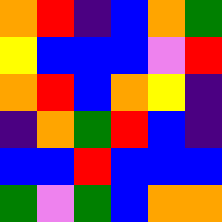[["orange", "red", "indigo", "blue", "orange", "green"], ["yellow", "blue", "blue", "blue", "violet", "red"], ["orange", "red", "blue", "orange", "yellow", "indigo"], ["indigo", "orange", "green", "red", "blue", "indigo"], ["blue", "blue", "red", "blue", "blue", "blue"], ["green", "violet", "green", "blue", "orange", "orange"]]